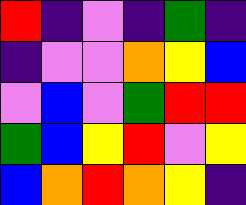[["red", "indigo", "violet", "indigo", "green", "indigo"], ["indigo", "violet", "violet", "orange", "yellow", "blue"], ["violet", "blue", "violet", "green", "red", "red"], ["green", "blue", "yellow", "red", "violet", "yellow"], ["blue", "orange", "red", "orange", "yellow", "indigo"]]